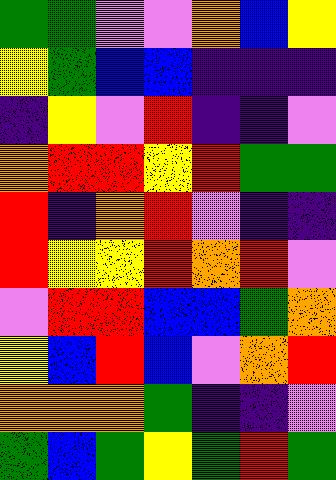[["green", "green", "violet", "violet", "orange", "blue", "yellow"], ["yellow", "green", "blue", "blue", "indigo", "indigo", "indigo"], ["indigo", "yellow", "violet", "red", "indigo", "indigo", "violet"], ["orange", "red", "red", "yellow", "red", "green", "green"], ["red", "indigo", "orange", "red", "violet", "indigo", "indigo"], ["red", "yellow", "yellow", "red", "orange", "red", "violet"], ["violet", "red", "red", "blue", "blue", "green", "orange"], ["yellow", "blue", "red", "blue", "violet", "orange", "red"], ["orange", "orange", "orange", "green", "indigo", "indigo", "violet"], ["green", "blue", "green", "yellow", "green", "red", "green"]]